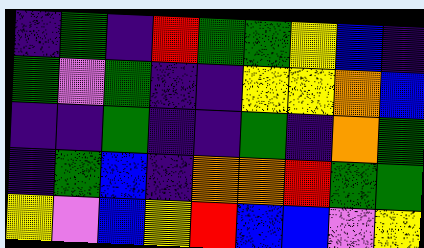[["indigo", "green", "indigo", "red", "green", "green", "yellow", "blue", "indigo"], ["green", "violet", "green", "indigo", "indigo", "yellow", "yellow", "orange", "blue"], ["indigo", "indigo", "green", "indigo", "indigo", "green", "indigo", "orange", "green"], ["indigo", "green", "blue", "indigo", "orange", "orange", "red", "green", "green"], ["yellow", "violet", "blue", "yellow", "red", "blue", "blue", "violet", "yellow"]]